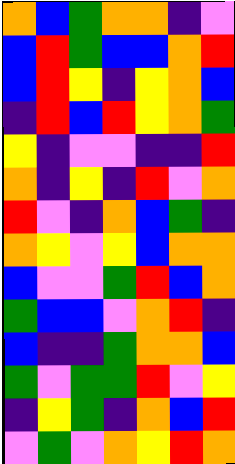[["orange", "blue", "green", "orange", "orange", "indigo", "violet"], ["blue", "red", "green", "blue", "blue", "orange", "red"], ["blue", "red", "yellow", "indigo", "yellow", "orange", "blue"], ["indigo", "red", "blue", "red", "yellow", "orange", "green"], ["yellow", "indigo", "violet", "violet", "indigo", "indigo", "red"], ["orange", "indigo", "yellow", "indigo", "red", "violet", "orange"], ["red", "violet", "indigo", "orange", "blue", "green", "indigo"], ["orange", "yellow", "violet", "yellow", "blue", "orange", "orange"], ["blue", "violet", "violet", "green", "red", "blue", "orange"], ["green", "blue", "blue", "violet", "orange", "red", "indigo"], ["blue", "indigo", "indigo", "green", "orange", "orange", "blue"], ["green", "violet", "green", "green", "red", "violet", "yellow"], ["indigo", "yellow", "green", "indigo", "orange", "blue", "red"], ["violet", "green", "violet", "orange", "yellow", "red", "orange"]]